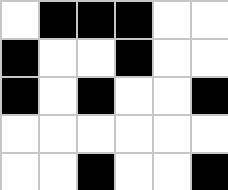[["white", "black", "black", "black", "white", "white"], ["black", "white", "white", "black", "white", "white"], ["black", "white", "black", "white", "white", "black"], ["white", "white", "white", "white", "white", "white"], ["white", "white", "black", "white", "white", "black"]]